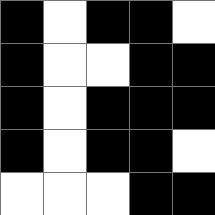[["black", "white", "black", "black", "white"], ["black", "white", "white", "black", "black"], ["black", "white", "black", "black", "black"], ["black", "white", "black", "black", "white"], ["white", "white", "white", "black", "black"]]